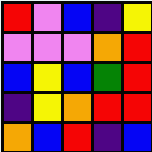[["red", "violet", "blue", "indigo", "yellow"], ["violet", "violet", "violet", "orange", "red"], ["blue", "yellow", "blue", "green", "red"], ["indigo", "yellow", "orange", "red", "red"], ["orange", "blue", "red", "indigo", "blue"]]